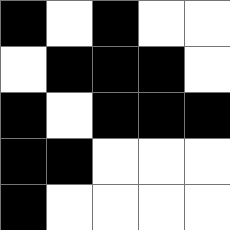[["black", "white", "black", "white", "white"], ["white", "black", "black", "black", "white"], ["black", "white", "black", "black", "black"], ["black", "black", "white", "white", "white"], ["black", "white", "white", "white", "white"]]